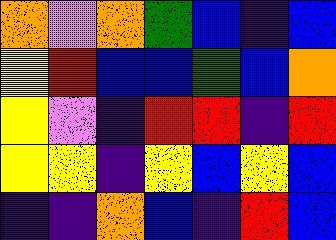[["orange", "violet", "orange", "green", "blue", "indigo", "blue"], ["yellow", "red", "blue", "blue", "green", "blue", "orange"], ["yellow", "violet", "indigo", "red", "red", "indigo", "red"], ["yellow", "yellow", "indigo", "yellow", "blue", "yellow", "blue"], ["indigo", "indigo", "orange", "blue", "indigo", "red", "blue"]]